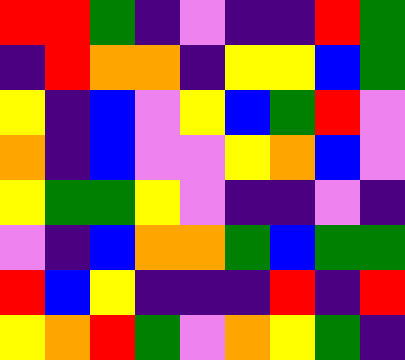[["red", "red", "green", "indigo", "violet", "indigo", "indigo", "red", "green"], ["indigo", "red", "orange", "orange", "indigo", "yellow", "yellow", "blue", "green"], ["yellow", "indigo", "blue", "violet", "yellow", "blue", "green", "red", "violet"], ["orange", "indigo", "blue", "violet", "violet", "yellow", "orange", "blue", "violet"], ["yellow", "green", "green", "yellow", "violet", "indigo", "indigo", "violet", "indigo"], ["violet", "indigo", "blue", "orange", "orange", "green", "blue", "green", "green"], ["red", "blue", "yellow", "indigo", "indigo", "indigo", "red", "indigo", "red"], ["yellow", "orange", "red", "green", "violet", "orange", "yellow", "green", "indigo"]]